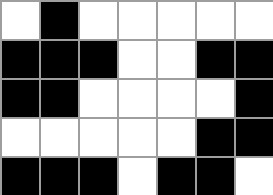[["white", "black", "white", "white", "white", "white", "white"], ["black", "black", "black", "white", "white", "black", "black"], ["black", "black", "white", "white", "white", "white", "black"], ["white", "white", "white", "white", "white", "black", "black"], ["black", "black", "black", "white", "black", "black", "white"]]